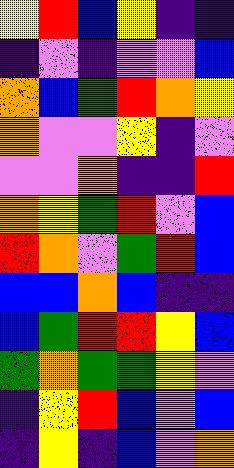[["yellow", "red", "blue", "yellow", "indigo", "indigo"], ["indigo", "violet", "indigo", "violet", "violet", "blue"], ["orange", "blue", "green", "red", "orange", "yellow"], ["orange", "violet", "violet", "yellow", "indigo", "violet"], ["violet", "violet", "orange", "indigo", "indigo", "red"], ["orange", "yellow", "green", "red", "violet", "blue"], ["red", "orange", "violet", "green", "red", "blue"], ["blue", "blue", "orange", "blue", "indigo", "indigo"], ["blue", "green", "red", "red", "yellow", "blue"], ["green", "orange", "green", "green", "yellow", "violet"], ["indigo", "yellow", "red", "blue", "violet", "blue"], ["indigo", "yellow", "indigo", "blue", "violet", "orange"]]